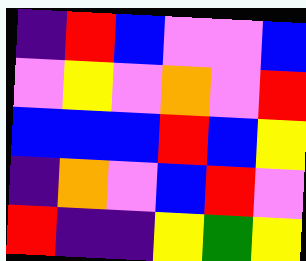[["indigo", "red", "blue", "violet", "violet", "blue"], ["violet", "yellow", "violet", "orange", "violet", "red"], ["blue", "blue", "blue", "red", "blue", "yellow"], ["indigo", "orange", "violet", "blue", "red", "violet"], ["red", "indigo", "indigo", "yellow", "green", "yellow"]]